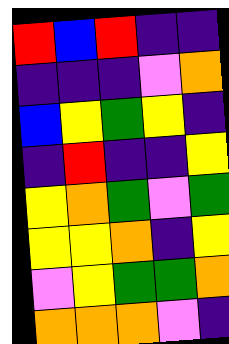[["red", "blue", "red", "indigo", "indigo"], ["indigo", "indigo", "indigo", "violet", "orange"], ["blue", "yellow", "green", "yellow", "indigo"], ["indigo", "red", "indigo", "indigo", "yellow"], ["yellow", "orange", "green", "violet", "green"], ["yellow", "yellow", "orange", "indigo", "yellow"], ["violet", "yellow", "green", "green", "orange"], ["orange", "orange", "orange", "violet", "indigo"]]